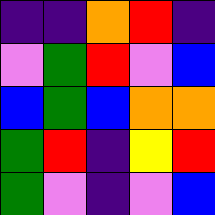[["indigo", "indigo", "orange", "red", "indigo"], ["violet", "green", "red", "violet", "blue"], ["blue", "green", "blue", "orange", "orange"], ["green", "red", "indigo", "yellow", "red"], ["green", "violet", "indigo", "violet", "blue"]]